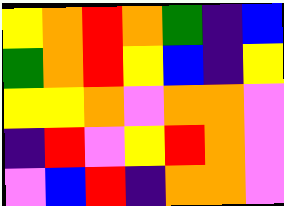[["yellow", "orange", "red", "orange", "green", "indigo", "blue"], ["green", "orange", "red", "yellow", "blue", "indigo", "yellow"], ["yellow", "yellow", "orange", "violet", "orange", "orange", "violet"], ["indigo", "red", "violet", "yellow", "red", "orange", "violet"], ["violet", "blue", "red", "indigo", "orange", "orange", "violet"]]